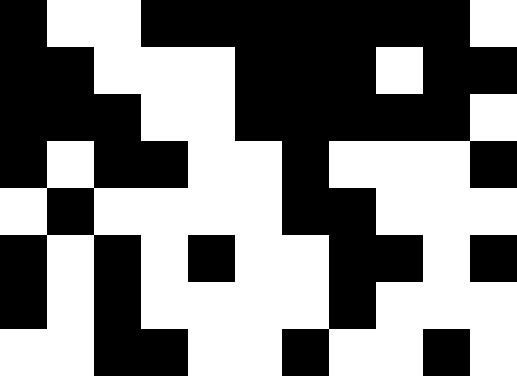[["black", "white", "white", "black", "black", "black", "black", "black", "black", "black", "white"], ["black", "black", "white", "white", "white", "black", "black", "black", "white", "black", "black"], ["black", "black", "black", "white", "white", "black", "black", "black", "black", "black", "white"], ["black", "white", "black", "black", "white", "white", "black", "white", "white", "white", "black"], ["white", "black", "white", "white", "white", "white", "black", "black", "white", "white", "white"], ["black", "white", "black", "white", "black", "white", "white", "black", "black", "white", "black"], ["black", "white", "black", "white", "white", "white", "white", "black", "white", "white", "white"], ["white", "white", "black", "black", "white", "white", "black", "white", "white", "black", "white"]]